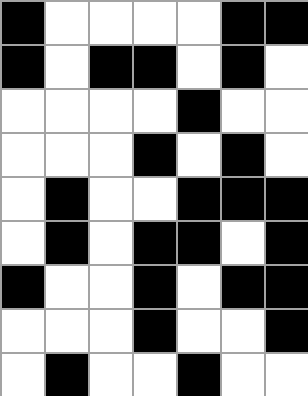[["black", "white", "white", "white", "white", "black", "black"], ["black", "white", "black", "black", "white", "black", "white"], ["white", "white", "white", "white", "black", "white", "white"], ["white", "white", "white", "black", "white", "black", "white"], ["white", "black", "white", "white", "black", "black", "black"], ["white", "black", "white", "black", "black", "white", "black"], ["black", "white", "white", "black", "white", "black", "black"], ["white", "white", "white", "black", "white", "white", "black"], ["white", "black", "white", "white", "black", "white", "white"]]